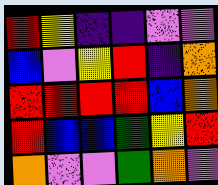[["red", "yellow", "indigo", "indigo", "violet", "violet"], ["blue", "violet", "yellow", "red", "indigo", "orange"], ["red", "red", "red", "red", "blue", "orange"], ["red", "blue", "blue", "green", "yellow", "red"], ["orange", "violet", "violet", "green", "orange", "violet"]]